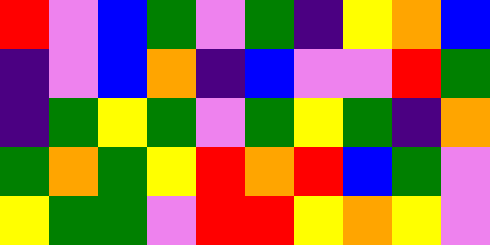[["red", "violet", "blue", "green", "violet", "green", "indigo", "yellow", "orange", "blue"], ["indigo", "violet", "blue", "orange", "indigo", "blue", "violet", "violet", "red", "green"], ["indigo", "green", "yellow", "green", "violet", "green", "yellow", "green", "indigo", "orange"], ["green", "orange", "green", "yellow", "red", "orange", "red", "blue", "green", "violet"], ["yellow", "green", "green", "violet", "red", "red", "yellow", "orange", "yellow", "violet"]]